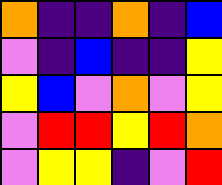[["orange", "indigo", "indigo", "orange", "indigo", "blue"], ["violet", "indigo", "blue", "indigo", "indigo", "yellow"], ["yellow", "blue", "violet", "orange", "violet", "yellow"], ["violet", "red", "red", "yellow", "red", "orange"], ["violet", "yellow", "yellow", "indigo", "violet", "red"]]